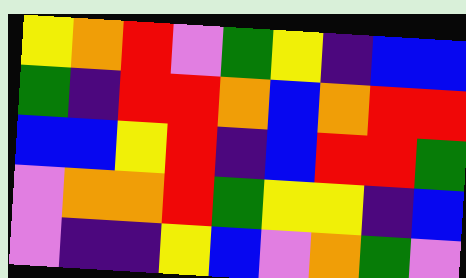[["yellow", "orange", "red", "violet", "green", "yellow", "indigo", "blue", "blue"], ["green", "indigo", "red", "red", "orange", "blue", "orange", "red", "red"], ["blue", "blue", "yellow", "red", "indigo", "blue", "red", "red", "green"], ["violet", "orange", "orange", "red", "green", "yellow", "yellow", "indigo", "blue"], ["violet", "indigo", "indigo", "yellow", "blue", "violet", "orange", "green", "violet"]]